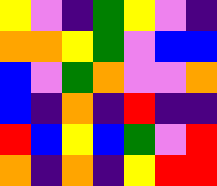[["yellow", "violet", "indigo", "green", "yellow", "violet", "indigo"], ["orange", "orange", "yellow", "green", "violet", "blue", "blue"], ["blue", "violet", "green", "orange", "violet", "violet", "orange"], ["blue", "indigo", "orange", "indigo", "red", "indigo", "indigo"], ["red", "blue", "yellow", "blue", "green", "violet", "red"], ["orange", "indigo", "orange", "indigo", "yellow", "red", "red"]]